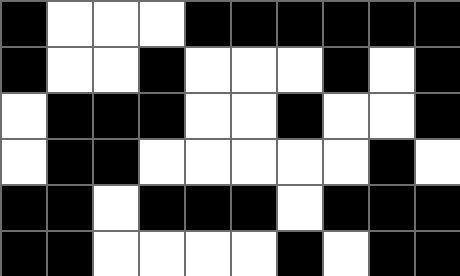[["black", "white", "white", "white", "black", "black", "black", "black", "black", "black"], ["black", "white", "white", "black", "white", "white", "white", "black", "white", "black"], ["white", "black", "black", "black", "white", "white", "black", "white", "white", "black"], ["white", "black", "black", "white", "white", "white", "white", "white", "black", "white"], ["black", "black", "white", "black", "black", "black", "white", "black", "black", "black"], ["black", "black", "white", "white", "white", "white", "black", "white", "black", "black"]]